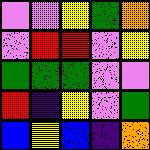[["violet", "violet", "yellow", "green", "orange"], ["violet", "red", "red", "violet", "yellow"], ["green", "green", "green", "violet", "violet"], ["red", "indigo", "yellow", "violet", "green"], ["blue", "yellow", "blue", "indigo", "orange"]]